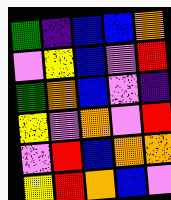[["green", "indigo", "blue", "blue", "orange"], ["violet", "yellow", "blue", "violet", "red"], ["green", "orange", "blue", "violet", "indigo"], ["yellow", "violet", "orange", "violet", "red"], ["violet", "red", "blue", "orange", "orange"], ["yellow", "red", "orange", "blue", "violet"]]